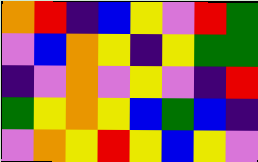[["orange", "red", "indigo", "blue", "yellow", "violet", "red", "green"], ["violet", "blue", "orange", "yellow", "indigo", "yellow", "green", "green"], ["indigo", "violet", "orange", "violet", "yellow", "violet", "indigo", "red"], ["green", "yellow", "orange", "yellow", "blue", "green", "blue", "indigo"], ["violet", "orange", "yellow", "red", "yellow", "blue", "yellow", "violet"]]